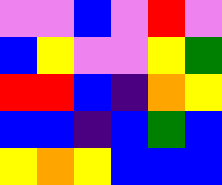[["violet", "violet", "blue", "violet", "red", "violet"], ["blue", "yellow", "violet", "violet", "yellow", "green"], ["red", "red", "blue", "indigo", "orange", "yellow"], ["blue", "blue", "indigo", "blue", "green", "blue"], ["yellow", "orange", "yellow", "blue", "blue", "blue"]]